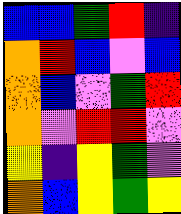[["blue", "blue", "green", "red", "indigo"], ["orange", "red", "blue", "violet", "blue"], ["orange", "blue", "violet", "green", "red"], ["orange", "violet", "red", "red", "violet"], ["yellow", "indigo", "yellow", "green", "violet"], ["orange", "blue", "yellow", "green", "yellow"]]